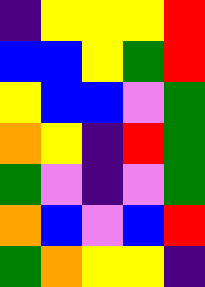[["indigo", "yellow", "yellow", "yellow", "red"], ["blue", "blue", "yellow", "green", "red"], ["yellow", "blue", "blue", "violet", "green"], ["orange", "yellow", "indigo", "red", "green"], ["green", "violet", "indigo", "violet", "green"], ["orange", "blue", "violet", "blue", "red"], ["green", "orange", "yellow", "yellow", "indigo"]]